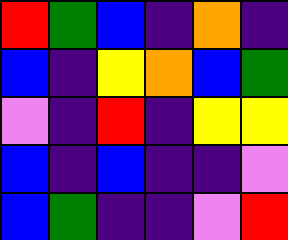[["red", "green", "blue", "indigo", "orange", "indigo"], ["blue", "indigo", "yellow", "orange", "blue", "green"], ["violet", "indigo", "red", "indigo", "yellow", "yellow"], ["blue", "indigo", "blue", "indigo", "indigo", "violet"], ["blue", "green", "indigo", "indigo", "violet", "red"]]